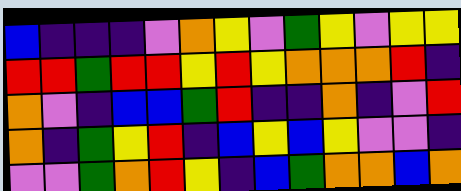[["blue", "indigo", "indigo", "indigo", "violet", "orange", "yellow", "violet", "green", "yellow", "violet", "yellow", "yellow"], ["red", "red", "green", "red", "red", "yellow", "red", "yellow", "orange", "orange", "orange", "red", "indigo"], ["orange", "violet", "indigo", "blue", "blue", "green", "red", "indigo", "indigo", "orange", "indigo", "violet", "red"], ["orange", "indigo", "green", "yellow", "red", "indigo", "blue", "yellow", "blue", "yellow", "violet", "violet", "indigo"], ["violet", "violet", "green", "orange", "red", "yellow", "indigo", "blue", "green", "orange", "orange", "blue", "orange"]]